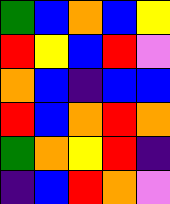[["green", "blue", "orange", "blue", "yellow"], ["red", "yellow", "blue", "red", "violet"], ["orange", "blue", "indigo", "blue", "blue"], ["red", "blue", "orange", "red", "orange"], ["green", "orange", "yellow", "red", "indigo"], ["indigo", "blue", "red", "orange", "violet"]]